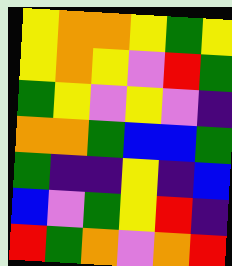[["yellow", "orange", "orange", "yellow", "green", "yellow"], ["yellow", "orange", "yellow", "violet", "red", "green"], ["green", "yellow", "violet", "yellow", "violet", "indigo"], ["orange", "orange", "green", "blue", "blue", "green"], ["green", "indigo", "indigo", "yellow", "indigo", "blue"], ["blue", "violet", "green", "yellow", "red", "indigo"], ["red", "green", "orange", "violet", "orange", "red"]]